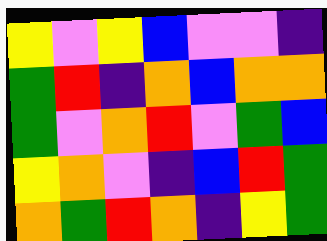[["yellow", "violet", "yellow", "blue", "violet", "violet", "indigo"], ["green", "red", "indigo", "orange", "blue", "orange", "orange"], ["green", "violet", "orange", "red", "violet", "green", "blue"], ["yellow", "orange", "violet", "indigo", "blue", "red", "green"], ["orange", "green", "red", "orange", "indigo", "yellow", "green"]]